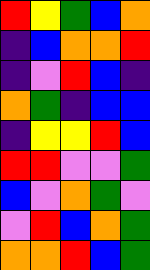[["red", "yellow", "green", "blue", "orange"], ["indigo", "blue", "orange", "orange", "red"], ["indigo", "violet", "red", "blue", "indigo"], ["orange", "green", "indigo", "blue", "blue"], ["indigo", "yellow", "yellow", "red", "blue"], ["red", "red", "violet", "violet", "green"], ["blue", "violet", "orange", "green", "violet"], ["violet", "red", "blue", "orange", "green"], ["orange", "orange", "red", "blue", "green"]]